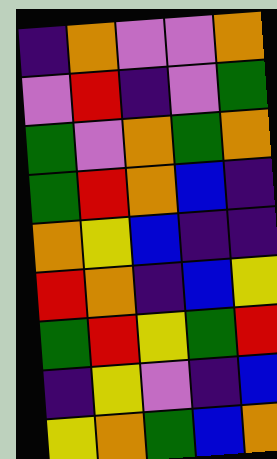[["indigo", "orange", "violet", "violet", "orange"], ["violet", "red", "indigo", "violet", "green"], ["green", "violet", "orange", "green", "orange"], ["green", "red", "orange", "blue", "indigo"], ["orange", "yellow", "blue", "indigo", "indigo"], ["red", "orange", "indigo", "blue", "yellow"], ["green", "red", "yellow", "green", "red"], ["indigo", "yellow", "violet", "indigo", "blue"], ["yellow", "orange", "green", "blue", "orange"]]